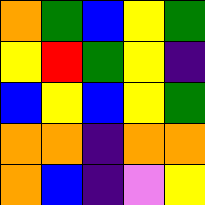[["orange", "green", "blue", "yellow", "green"], ["yellow", "red", "green", "yellow", "indigo"], ["blue", "yellow", "blue", "yellow", "green"], ["orange", "orange", "indigo", "orange", "orange"], ["orange", "blue", "indigo", "violet", "yellow"]]